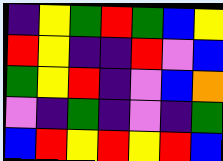[["indigo", "yellow", "green", "red", "green", "blue", "yellow"], ["red", "yellow", "indigo", "indigo", "red", "violet", "blue"], ["green", "yellow", "red", "indigo", "violet", "blue", "orange"], ["violet", "indigo", "green", "indigo", "violet", "indigo", "green"], ["blue", "red", "yellow", "red", "yellow", "red", "blue"]]